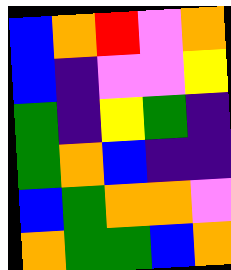[["blue", "orange", "red", "violet", "orange"], ["blue", "indigo", "violet", "violet", "yellow"], ["green", "indigo", "yellow", "green", "indigo"], ["green", "orange", "blue", "indigo", "indigo"], ["blue", "green", "orange", "orange", "violet"], ["orange", "green", "green", "blue", "orange"]]